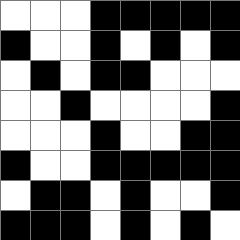[["white", "white", "white", "black", "black", "black", "black", "black"], ["black", "white", "white", "black", "white", "black", "white", "black"], ["white", "black", "white", "black", "black", "white", "white", "white"], ["white", "white", "black", "white", "white", "white", "white", "black"], ["white", "white", "white", "black", "white", "white", "black", "black"], ["black", "white", "white", "black", "black", "black", "black", "black"], ["white", "black", "black", "white", "black", "white", "white", "black"], ["black", "black", "black", "white", "black", "white", "black", "white"]]